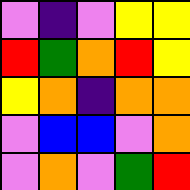[["violet", "indigo", "violet", "yellow", "yellow"], ["red", "green", "orange", "red", "yellow"], ["yellow", "orange", "indigo", "orange", "orange"], ["violet", "blue", "blue", "violet", "orange"], ["violet", "orange", "violet", "green", "red"]]